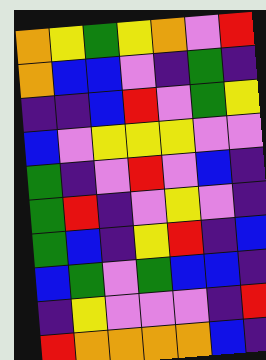[["orange", "yellow", "green", "yellow", "orange", "violet", "red"], ["orange", "blue", "blue", "violet", "indigo", "green", "indigo"], ["indigo", "indigo", "blue", "red", "violet", "green", "yellow"], ["blue", "violet", "yellow", "yellow", "yellow", "violet", "violet"], ["green", "indigo", "violet", "red", "violet", "blue", "indigo"], ["green", "red", "indigo", "violet", "yellow", "violet", "indigo"], ["green", "blue", "indigo", "yellow", "red", "indigo", "blue"], ["blue", "green", "violet", "green", "blue", "blue", "indigo"], ["indigo", "yellow", "violet", "violet", "violet", "indigo", "red"], ["red", "orange", "orange", "orange", "orange", "blue", "indigo"]]